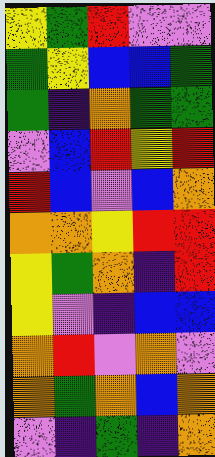[["yellow", "green", "red", "violet", "violet"], ["green", "yellow", "blue", "blue", "green"], ["green", "indigo", "orange", "green", "green"], ["violet", "blue", "red", "yellow", "red"], ["red", "blue", "violet", "blue", "orange"], ["orange", "orange", "yellow", "red", "red"], ["yellow", "green", "orange", "indigo", "red"], ["yellow", "violet", "indigo", "blue", "blue"], ["orange", "red", "violet", "orange", "violet"], ["orange", "green", "orange", "blue", "orange"], ["violet", "indigo", "green", "indigo", "orange"]]